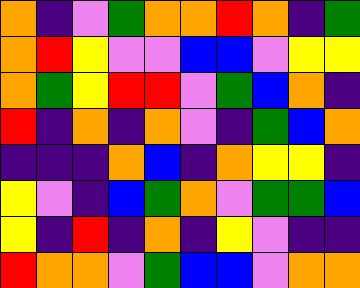[["orange", "indigo", "violet", "green", "orange", "orange", "red", "orange", "indigo", "green"], ["orange", "red", "yellow", "violet", "violet", "blue", "blue", "violet", "yellow", "yellow"], ["orange", "green", "yellow", "red", "red", "violet", "green", "blue", "orange", "indigo"], ["red", "indigo", "orange", "indigo", "orange", "violet", "indigo", "green", "blue", "orange"], ["indigo", "indigo", "indigo", "orange", "blue", "indigo", "orange", "yellow", "yellow", "indigo"], ["yellow", "violet", "indigo", "blue", "green", "orange", "violet", "green", "green", "blue"], ["yellow", "indigo", "red", "indigo", "orange", "indigo", "yellow", "violet", "indigo", "indigo"], ["red", "orange", "orange", "violet", "green", "blue", "blue", "violet", "orange", "orange"]]